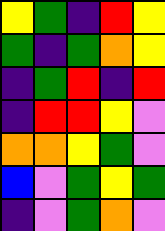[["yellow", "green", "indigo", "red", "yellow"], ["green", "indigo", "green", "orange", "yellow"], ["indigo", "green", "red", "indigo", "red"], ["indigo", "red", "red", "yellow", "violet"], ["orange", "orange", "yellow", "green", "violet"], ["blue", "violet", "green", "yellow", "green"], ["indigo", "violet", "green", "orange", "violet"]]